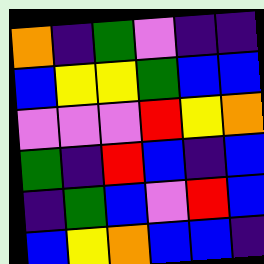[["orange", "indigo", "green", "violet", "indigo", "indigo"], ["blue", "yellow", "yellow", "green", "blue", "blue"], ["violet", "violet", "violet", "red", "yellow", "orange"], ["green", "indigo", "red", "blue", "indigo", "blue"], ["indigo", "green", "blue", "violet", "red", "blue"], ["blue", "yellow", "orange", "blue", "blue", "indigo"]]